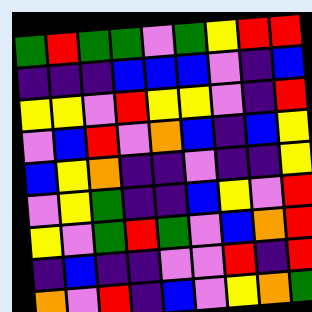[["green", "red", "green", "green", "violet", "green", "yellow", "red", "red"], ["indigo", "indigo", "indigo", "blue", "blue", "blue", "violet", "indigo", "blue"], ["yellow", "yellow", "violet", "red", "yellow", "yellow", "violet", "indigo", "red"], ["violet", "blue", "red", "violet", "orange", "blue", "indigo", "blue", "yellow"], ["blue", "yellow", "orange", "indigo", "indigo", "violet", "indigo", "indigo", "yellow"], ["violet", "yellow", "green", "indigo", "indigo", "blue", "yellow", "violet", "red"], ["yellow", "violet", "green", "red", "green", "violet", "blue", "orange", "red"], ["indigo", "blue", "indigo", "indigo", "violet", "violet", "red", "indigo", "red"], ["orange", "violet", "red", "indigo", "blue", "violet", "yellow", "orange", "green"]]